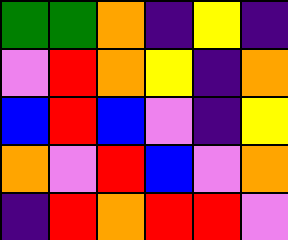[["green", "green", "orange", "indigo", "yellow", "indigo"], ["violet", "red", "orange", "yellow", "indigo", "orange"], ["blue", "red", "blue", "violet", "indigo", "yellow"], ["orange", "violet", "red", "blue", "violet", "orange"], ["indigo", "red", "orange", "red", "red", "violet"]]